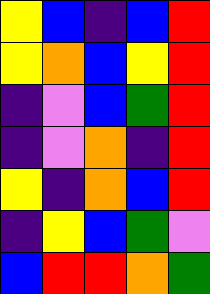[["yellow", "blue", "indigo", "blue", "red"], ["yellow", "orange", "blue", "yellow", "red"], ["indigo", "violet", "blue", "green", "red"], ["indigo", "violet", "orange", "indigo", "red"], ["yellow", "indigo", "orange", "blue", "red"], ["indigo", "yellow", "blue", "green", "violet"], ["blue", "red", "red", "orange", "green"]]